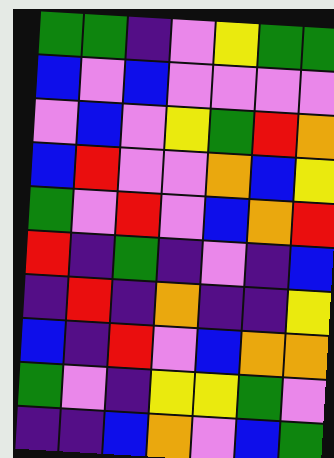[["green", "green", "indigo", "violet", "yellow", "green", "green"], ["blue", "violet", "blue", "violet", "violet", "violet", "violet"], ["violet", "blue", "violet", "yellow", "green", "red", "orange"], ["blue", "red", "violet", "violet", "orange", "blue", "yellow"], ["green", "violet", "red", "violet", "blue", "orange", "red"], ["red", "indigo", "green", "indigo", "violet", "indigo", "blue"], ["indigo", "red", "indigo", "orange", "indigo", "indigo", "yellow"], ["blue", "indigo", "red", "violet", "blue", "orange", "orange"], ["green", "violet", "indigo", "yellow", "yellow", "green", "violet"], ["indigo", "indigo", "blue", "orange", "violet", "blue", "green"]]